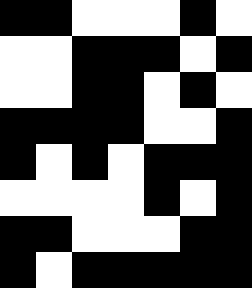[["black", "black", "white", "white", "white", "black", "white"], ["white", "white", "black", "black", "black", "white", "black"], ["white", "white", "black", "black", "white", "black", "white"], ["black", "black", "black", "black", "white", "white", "black"], ["black", "white", "black", "white", "black", "black", "black"], ["white", "white", "white", "white", "black", "white", "black"], ["black", "black", "white", "white", "white", "black", "black"], ["black", "white", "black", "black", "black", "black", "black"]]